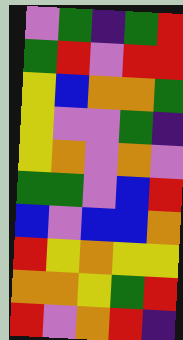[["violet", "green", "indigo", "green", "red"], ["green", "red", "violet", "red", "red"], ["yellow", "blue", "orange", "orange", "green"], ["yellow", "violet", "violet", "green", "indigo"], ["yellow", "orange", "violet", "orange", "violet"], ["green", "green", "violet", "blue", "red"], ["blue", "violet", "blue", "blue", "orange"], ["red", "yellow", "orange", "yellow", "yellow"], ["orange", "orange", "yellow", "green", "red"], ["red", "violet", "orange", "red", "indigo"]]